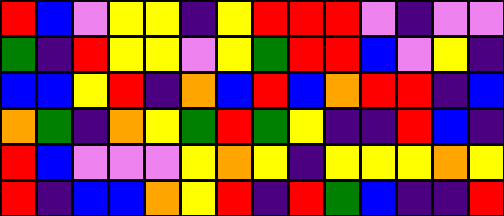[["red", "blue", "violet", "yellow", "yellow", "indigo", "yellow", "red", "red", "red", "violet", "indigo", "violet", "violet"], ["green", "indigo", "red", "yellow", "yellow", "violet", "yellow", "green", "red", "red", "blue", "violet", "yellow", "indigo"], ["blue", "blue", "yellow", "red", "indigo", "orange", "blue", "red", "blue", "orange", "red", "red", "indigo", "blue"], ["orange", "green", "indigo", "orange", "yellow", "green", "red", "green", "yellow", "indigo", "indigo", "red", "blue", "indigo"], ["red", "blue", "violet", "violet", "violet", "yellow", "orange", "yellow", "indigo", "yellow", "yellow", "yellow", "orange", "yellow"], ["red", "indigo", "blue", "blue", "orange", "yellow", "red", "indigo", "red", "green", "blue", "indigo", "indigo", "red"]]